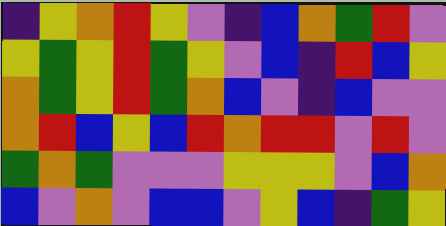[["indigo", "yellow", "orange", "red", "yellow", "violet", "indigo", "blue", "orange", "green", "red", "violet"], ["yellow", "green", "yellow", "red", "green", "yellow", "violet", "blue", "indigo", "red", "blue", "yellow"], ["orange", "green", "yellow", "red", "green", "orange", "blue", "violet", "indigo", "blue", "violet", "violet"], ["orange", "red", "blue", "yellow", "blue", "red", "orange", "red", "red", "violet", "red", "violet"], ["green", "orange", "green", "violet", "violet", "violet", "yellow", "yellow", "yellow", "violet", "blue", "orange"], ["blue", "violet", "orange", "violet", "blue", "blue", "violet", "yellow", "blue", "indigo", "green", "yellow"]]